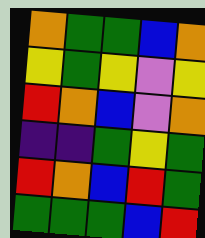[["orange", "green", "green", "blue", "orange"], ["yellow", "green", "yellow", "violet", "yellow"], ["red", "orange", "blue", "violet", "orange"], ["indigo", "indigo", "green", "yellow", "green"], ["red", "orange", "blue", "red", "green"], ["green", "green", "green", "blue", "red"]]